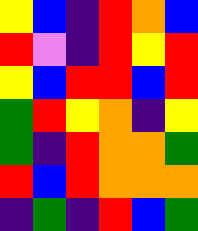[["yellow", "blue", "indigo", "red", "orange", "blue"], ["red", "violet", "indigo", "red", "yellow", "red"], ["yellow", "blue", "red", "red", "blue", "red"], ["green", "red", "yellow", "orange", "indigo", "yellow"], ["green", "indigo", "red", "orange", "orange", "green"], ["red", "blue", "red", "orange", "orange", "orange"], ["indigo", "green", "indigo", "red", "blue", "green"]]